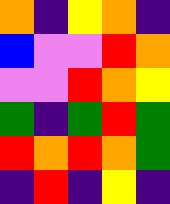[["orange", "indigo", "yellow", "orange", "indigo"], ["blue", "violet", "violet", "red", "orange"], ["violet", "violet", "red", "orange", "yellow"], ["green", "indigo", "green", "red", "green"], ["red", "orange", "red", "orange", "green"], ["indigo", "red", "indigo", "yellow", "indigo"]]